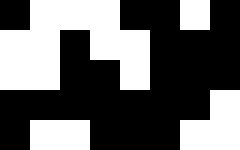[["black", "white", "white", "white", "black", "black", "white", "black"], ["white", "white", "black", "white", "white", "black", "black", "black"], ["white", "white", "black", "black", "white", "black", "black", "black"], ["black", "black", "black", "black", "black", "black", "black", "white"], ["black", "white", "white", "black", "black", "black", "white", "white"]]